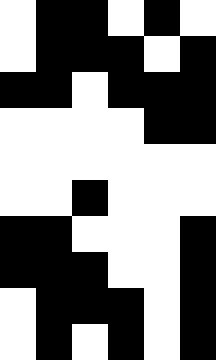[["white", "black", "black", "white", "black", "white"], ["white", "black", "black", "black", "white", "black"], ["black", "black", "white", "black", "black", "black"], ["white", "white", "white", "white", "black", "black"], ["white", "white", "white", "white", "white", "white"], ["white", "white", "black", "white", "white", "white"], ["black", "black", "white", "white", "white", "black"], ["black", "black", "black", "white", "white", "black"], ["white", "black", "black", "black", "white", "black"], ["white", "black", "white", "black", "white", "black"]]